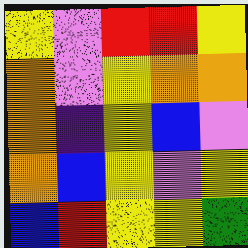[["yellow", "violet", "red", "red", "yellow"], ["orange", "violet", "yellow", "orange", "orange"], ["orange", "indigo", "yellow", "blue", "violet"], ["orange", "blue", "yellow", "violet", "yellow"], ["blue", "red", "yellow", "yellow", "green"]]